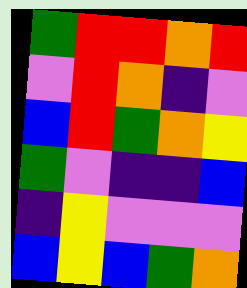[["green", "red", "red", "orange", "red"], ["violet", "red", "orange", "indigo", "violet"], ["blue", "red", "green", "orange", "yellow"], ["green", "violet", "indigo", "indigo", "blue"], ["indigo", "yellow", "violet", "violet", "violet"], ["blue", "yellow", "blue", "green", "orange"]]